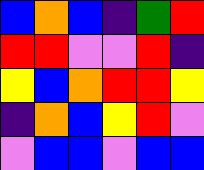[["blue", "orange", "blue", "indigo", "green", "red"], ["red", "red", "violet", "violet", "red", "indigo"], ["yellow", "blue", "orange", "red", "red", "yellow"], ["indigo", "orange", "blue", "yellow", "red", "violet"], ["violet", "blue", "blue", "violet", "blue", "blue"]]